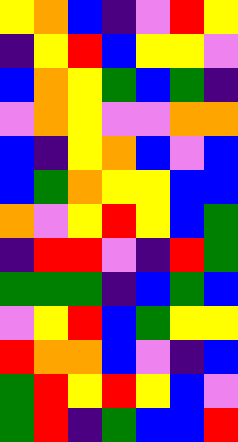[["yellow", "orange", "blue", "indigo", "violet", "red", "yellow"], ["indigo", "yellow", "red", "blue", "yellow", "yellow", "violet"], ["blue", "orange", "yellow", "green", "blue", "green", "indigo"], ["violet", "orange", "yellow", "violet", "violet", "orange", "orange"], ["blue", "indigo", "yellow", "orange", "blue", "violet", "blue"], ["blue", "green", "orange", "yellow", "yellow", "blue", "blue"], ["orange", "violet", "yellow", "red", "yellow", "blue", "green"], ["indigo", "red", "red", "violet", "indigo", "red", "green"], ["green", "green", "green", "indigo", "blue", "green", "blue"], ["violet", "yellow", "red", "blue", "green", "yellow", "yellow"], ["red", "orange", "orange", "blue", "violet", "indigo", "blue"], ["green", "red", "yellow", "red", "yellow", "blue", "violet"], ["green", "red", "indigo", "green", "blue", "blue", "red"]]